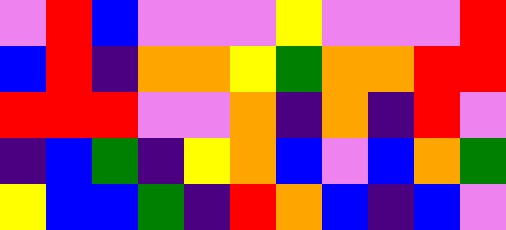[["violet", "red", "blue", "violet", "violet", "violet", "yellow", "violet", "violet", "violet", "red"], ["blue", "red", "indigo", "orange", "orange", "yellow", "green", "orange", "orange", "red", "red"], ["red", "red", "red", "violet", "violet", "orange", "indigo", "orange", "indigo", "red", "violet"], ["indigo", "blue", "green", "indigo", "yellow", "orange", "blue", "violet", "blue", "orange", "green"], ["yellow", "blue", "blue", "green", "indigo", "red", "orange", "blue", "indigo", "blue", "violet"]]